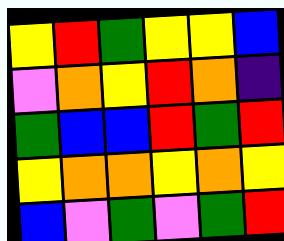[["yellow", "red", "green", "yellow", "yellow", "blue"], ["violet", "orange", "yellow", "red", "orange", "indigo"], ["green", "blue", "blue", "red", "green", "red"], ["yellow", "orange", "orange", "yellow", "orange", "yellow"], ["blue", "violet", "green", "violet", "green", "red"]]